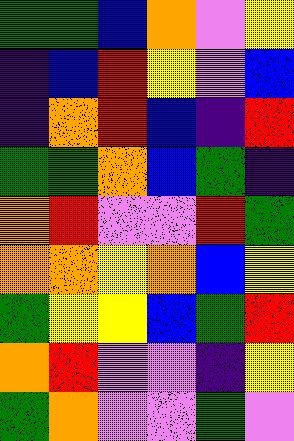[["green", "green", "blue", "orange", "violet", "yellow"], ["indigo", "blue", "red", "yellow", "violet", "blue"], ["indigo", "orange", "red", "blue", "indigo", "red"], ["green", "green", "orange", "blue", "green", "indigo"], ["orange", "red", "violet", "violet", "red", "green"], ["orange", "orange", "yellow", "orange", "blue", "yellow"], ["green", "yellow", "yellow", "blue", "green", "red"], ["orange", "red", "violet", "violet", "indigo", "yellow"], ["green", "orange", "violet", "violet", "green", "violet"]]